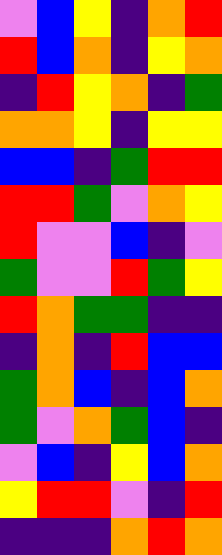[["violet", "blue", "yellow", "indigo", "orange", "red"], ["red", "blue", "orange", "indigo", "yellow", "orange"], ["indigo", "red", "yellow", "orange", "indigo", "green"], ["orange", "orange", "yellow", "indigo", "yellow", "yellow"], ["blue", "blue", "indigo", "green", "red", "red"], ["red", "red", "green", "violet", "orange", "yellow"], ["red", "violet", "violet", "blue", "indigo", "violet"], ["green", "violet", "violet", "red", "green", "yellow"], ["red", "orange", "green", "green", "indigo", "indigo"], ["indigo", "orange", "indigo", "red", "blue", "blue"], ["green", "orange", "blue", "indigo", "blue", "orange"], ["green", "violet", "orange", "green", "blue", "indigo"], ["violet", "blue", "indigo", "yellow", "blue", "orange"], ["yellow", "red", "red", "violet", "indigo", "red"], ["indigo", "indigo", "indigo", "orange", "red", "orange"]]